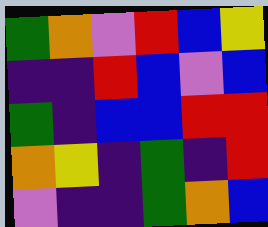[["green", "orange", "violet", "red", "blue", "yellow"], ["indigo", "indigo", "red", "blue", "violet", "blue"], ["green", "indigo", "blue", "blue", "red", "red"], ["orange", "yellow", "indigo", "green", "indigo", "red"], ["violet", "indigo", "indigo", "green", "orange", "blue"]]